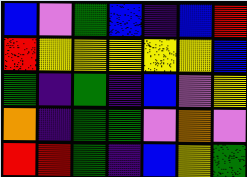[["blue", "violet", "green", "blue", "indigo", "blue", "red"], ["red", "yellow", "yellow", "yellow", "yellow", "yellow", "blue"], ["green", "indigo", "green", "indigo", "blue", "violet", "yellow"], ["orange", "indigo", "green", "green", "violet", "orange", "violet"], ["red", "red", "green", "indigo", "blue", "yellow", "green"]]